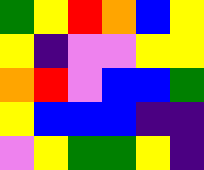[["green", "yellow", "red", "orange", "blue", "yellow"], ["yellow", "indigo", "violet", "violet", "yellow", "yellow"], ["orange", "red", "violet", "blue", "blue", "green"], ["yellow", "blue", "blue", "blue", "indigo", "indigo"], ["violet", "yellow", "green", "green", "yellow", "indigo"]]